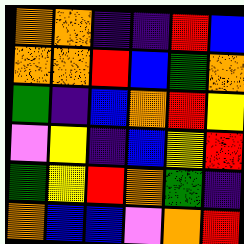[["orange", "orange", "indigo", "indigo", "red", "blue"], ["orange", "orange", "red", "blue", "green", "orange"], ["green", "indigo", "blue", "orange", "red", "yellow"], ["violet", "yellow", "indigo", "blue", "yellow", "red"], ["green", "yellow", "red", "orange", "green", "indigo"], ["orange", "blue", "blue", "violet", "orange", "red"]]